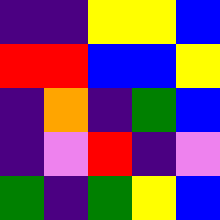[["indigo", "indigo", "yellow", "yellow", "blue"], ["red", "red", "blue", "blue", "yellow"], ["indigo", "orange", "indigo", "green", "blue"], ["indigo", "violet", "red", "indigo", "violet"], ["green", "indigo", "green", "yellow", "blue"]]